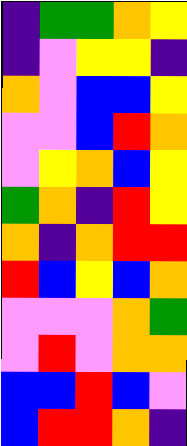[["indigo", "green", "green", "orange", "yellow"], ["indigo", "violet", "yellow", "yellow", "indigo"], ["orange", "violet", "blue", "blue", "yellow"], ["violet", "violet", "blue", "red", "orange"], ["violet", "yellow", "orange", "blue", "yellow"], ["green", "orange", "indigo", "red", "yellow"], ["orange", "indigo", "orange", "red", "red"], ["red", "blue", "yellow", "blue", "orange"], ["violet", "violet", "violet", "orange", "green"], ["violet", "red", "violet", "orange", "orange"], ["blue", "blue", "red", "blue", "violet"], ["blue", "red", "red", "orange", "indigo"]]